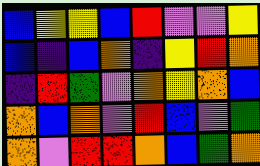[["blue", "yellow", "yellow", "blue", "red", "violet", "violet", "yellow"], ["blue", "indigo", "blue", "orange", "indigo", "yellow", "red", "orange"], ["indigo", "red", "green", "violet", "orange", "yellow", "orange", "blue"], ["orange", "blue", "orange", "violet", "red", "blue", "violet", "green"], ["orange", "violet", "red", "red", "orange", "blue", "green", "orange"]]